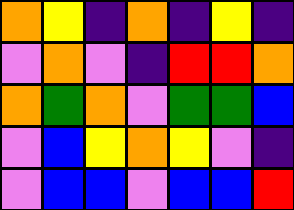[["orange", "yellow", "indigo", "orange", "indigo", "yellow", "indigo"], ["violet", "orange", "violet", "indigo", "red", "red", "orange"], ["orange", "green", "orange", "violet", "green", "green", "blue"], ["violet", "blue", "yellow", "orange", "yellow", "violet", "indigo"], ["violet", "blue", "blue", "violet", "blue", "blue", "red"]]